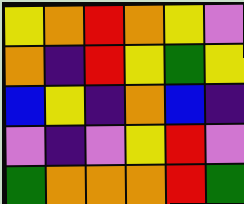[["yellow", "orange", "red", "orange", "yellow", "violet"], ["orange", "indigo", "red", "yellow", "green", "yellow"], ["blue", "yellow", "indigo", "orange", "blue", "indigo"], ["violet", "indigo", "violet", "yellow", "red", "violet"], ["green", "orange", "orange", "orange", "red", "green"]]